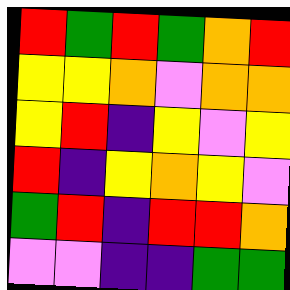[["red", "green", "red", "green", "orange", "red"], ["yellow", "yellow", "orange", "violet", "orange", "orange"], ["yellow", "red", "indigo", "yellow", "violet", "yellow"], ["red", "indigo", "yellow", "orange", "yellow", "violet"], ["green", "red", "indigo", "red", "red", "orange"], ["violet", "violet", "indigo", "indigo", "green", "green"]]